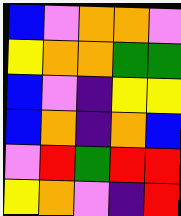[["blue", "violet", "orange", "orange", "violet"], ["yellow", "orange", "orange", "green", "green"], ["blue", "violet", "indigo", "yellow", "yellow"], ["blue", "orange", "indigo", "orange", "blue"], ["violet", "red", "green", "red", "red"], ["yellow", "orange", "violet", "indigo", "red"]]